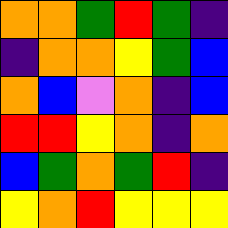[["orange", "orange", "green", "red", "green", "indigo"], ["indigo", "orange", "orange", "yellow", "green", "blue"], ["orange", "blue", "violet", "orange", "indigo", "blue"], ["red", "red", "yellow", "orange", "indigo", "orange"], ["blue", "green", "orange", "green", "red", "indigo"], ["yellow", "orange", "red", "yellow", "yellow", "yellow"]]